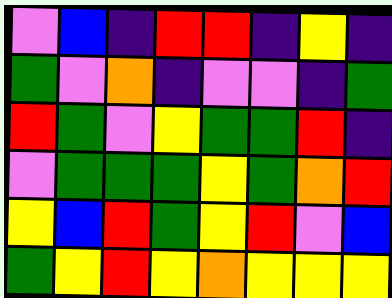[["violet", "blue", "indigo", "red", "red", "indigo", "yellow", "indigo"], ["green", "violet", "orange", "indigo", "violet", "violet", "indigo", "green"], ["red", "green", "violet", "yellow", "green", "green", "red", "indigo"], ["violet", "green", "green", "green", "yellow", "green", "orange", "red"], ["yellow", "blue", "red", "green", "yellow", "red", "violet", "blue"], ["green", "yellow", "red", "yellow", "orange", "yellow", "yellow", "yellow"]]